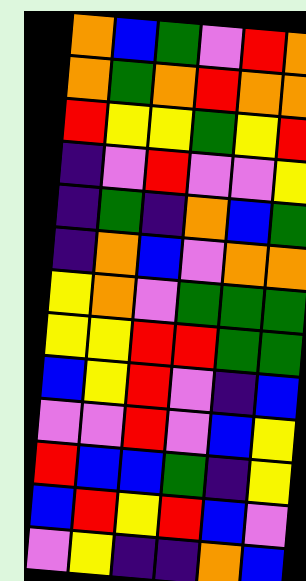[["orange", "blue", "green", "violet", "red", "orange"], ["orange", "green", "orange", "red", "orange", "orange"], ["red", "yellow", "yellow", "green", "yellow", "red"], ["indigo", "violet", "red", "violet", "violet", "yellow"], ["indigo", "green", "indigo", "orange", "blue", "green"], ["indigo", "orange", "blue", "violet", "orange", "orange"], ["yellow", "orange", "violet", "green", "green", "green"], ["yellow", "yellow", "red", "red", "green", "green"], ["blue", "yellow", "red", "violet", "indigo", "blue"], ["violet", "violet", "red", "violet", "blue", "yellow"], ["red", "blue", "blue", "green", "indigo", "yellow"], ["blue", "red", "yellow", "red", "blue", "violet"], ["violet", "yellow", "indigo", "indigo", "orange", "blue"]]